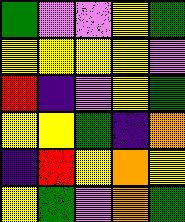[["green", "violet", "violet", "yellow", "green"], ["yellow", "yellow", "yellow", "yellow", "violet"], ["red", "indigo", "violet", "yellow", "green"], ["yellow", "yellow", "green", "indigo", "orange"], ["indigo", "red", "yellow", "orange", "yellow"], ["yellow", "green", "violet", "orange", "green"]]